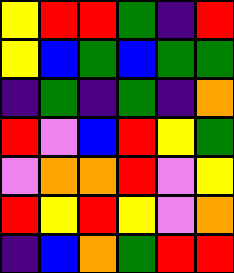[["yellow", "red", "red", "green", "indigo", "red"], ["yellow", "blue", "green", "blue", "green", "green"], ["indigo", "green", "indigo", "green", "indigo", "orange"], ["red", "violet", "blue", "red", "yellow", "green"], ["violet", "orange", "orange", "red", "violet", "yellow"], ["red", "yellow", "red", "yellow", "violet", "orange"], ["indigo", "blue", "orange", "green", "red", "red"]]